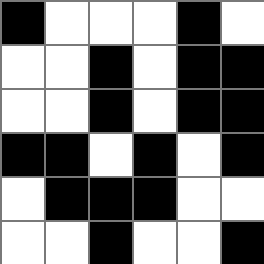[["black", "white", "white", "white", "black", "white"], ["white", "white", "black", "white", "black", "black"], ["white", "white", "black", "white", "black", "black"], ["black", "black", "white", "black", "white", "black"], ["white", "black", "black", "black", "white", "white"], ["white", "white", "black", "white", "white", "black"]]